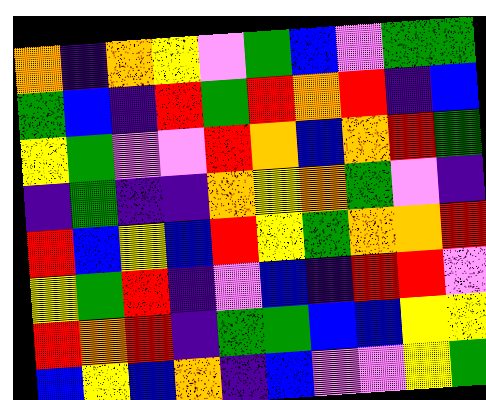[["orange", "indigo", "orange", "yellow", "violet", "green", "blue", "violet", "green", "green"], ["green", "blue", "indigo", "red", "green", "red", "orange", "red", "indigo", "blue"], ["yellow", "green", "violet", "violet", "red", "orange", "blue", "orange", "red", "green"], ["indigo", "green", "indigo", "indigo", "orange", "yellow", "orange", "green", "violet", "indigo"], ["red", "blue", "yellow", "blue", "red", "yellow", "green", "orange", "orange", "red"], ["yellow", "green", "red", "indigo", "violet", "blue", "indigo", "red", "red", "violet"], ["red", "orange", "red", "indigo", "green", "green", "blue", "blue", "yellow", "yellow"], ["blue", "yellow", "blue", "orange", "indigo", "blue", "violet", "violet", "yellow", "green"]]